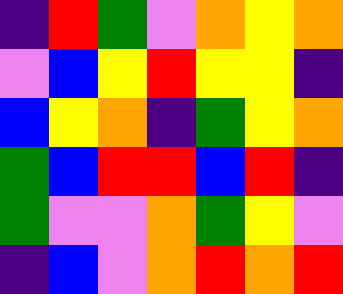[["indigo", "red", "green", "violet", "orange", "yellow", "orange"], ["violet", "blue", "yellow", "red", "yellow", "yellow", "indigo"], ["blue", "yellow", "orange", "indigo", "green", "yellow", "orange"], ["green", "blue", "red", "red", "blue", "red", "indigo"], ["green", "violet", "violet", "orange", "green", "yellow", "violet"], ["indigo", "blue", "violet", "orange", "red", "orange", "red"]]